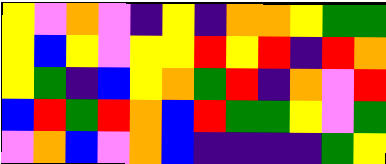[["yellow", "violet", "orange", "violet", "indigo", "yellow", "indigo", "orange", "orange", "yellow", "green", "green"], ["yellow", "blue", "yellow", "violet", "yellow", "yellow", "red", "yellow", "red", "indigo", "red", "orange"], ["yellow", "green", "indigo", "blue", "yellow", "orange", "green", "red", "indigo", "orange", "violet", "red"], ["blue", "red", "green", "red", "orange", "blue", "red", "green", "green", "yellow", "violet", "green"], ["violet", "orange", "blue", "violet", "orange", "blue", "indigo", "indigo", "indigo", "indigo", "green", "yellow"]]